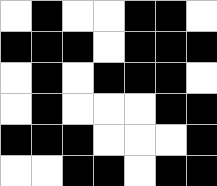[["white", "black", "white", "white", "black", "black", "white"], ["black", "black", "black", "white", "black", "black", "black"], ["white", "black", "white", "black", "black", "black", "white"], ["white", "black", "white", "white", "white", "black", "black"], ["black", "black", "black", "white", "white", "white", "black"], ["white", "white", "black", "black", "white", "black", "black"]]